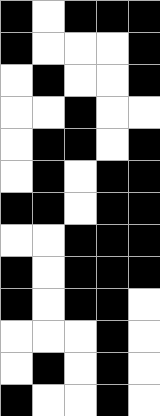[["black", "white", "black", "black", "black"], ["black", "white", "white", "white", "black"], ["white", "black", "white", "white", "black"], ["white", "white", "black", "white", "white"], ["white", "black", "black", "white", "black"], ["white", "black", "white", "black", "black"], ["black", "black", "white", "black", "black"], ["white", "white", "black", "black", "black"], ["black", "white", "black", "black", "black"], ["black", "white", "black", "black", "white"], ["white", "white", "white", "black", "white"], ["white", "black", "white", "black", "white"], ["black", "white", "white", "black", "white"]]